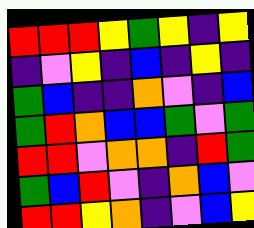[["red", "red", "red", "yellow", "green", "yellow", "indigo", "yellow"], ["indigo", "violet", "yellow", "indigo", "blue", "indigo", "yellow", "indigo"], ["green", "blue", "indigo", "indigo", "orange", "violet", "indigo", "blue"], ["green", "red", "orange", "blue", "blue", "green", "violet", "green"], ["red", "red", "violet", "orange", "orange", "indigo", "red", "green"], ["green", "blue", "red", "violet", "indigo", "orange", "blue", "violet"], ["red", "red", "yellow", "orange", "indigo", "violet", "blue", "yellow"]]